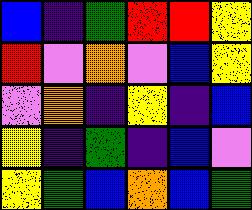[["blue", "indigo", "green", "red", "red", "yellow"], ["red", "violet", "orange", "violet", "blue", "yellow"], ["violet", "orange", "indigo", "yellow", "indigo", "blue"], ["yellow", "indigo", "green", "indigo", "blue", "violet"], ["yellow", "green", "blue", "orange", "blue", "green"]]